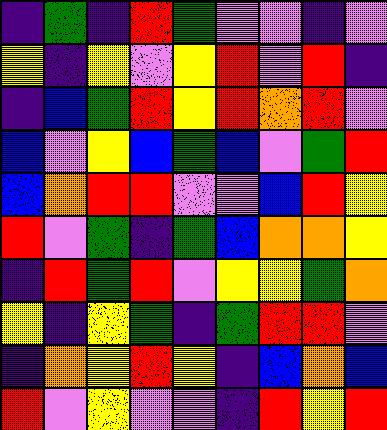[["indigo", "green", "indigo", "red", "green", "violet", "violet", "indigo", "violet"], ["yellow", "indigo", "yellow", "violet", "yellow", "red", "violet", "red", "indigo"], ["indigo", "blue", "green", "red", "yellow", "red", "orange", "red", "violet"], ["blue", "violet", "yellow", "blue", "green", "blue", "violet", "green", "red"], ["blue", "orange", "red", "red", "violet", "violet", "blue", "red", "yellow"], ["red", "violet", "green", "indigo", "green", "blue", "orange", "orange", "yellow"], ["indigo", "red", "green", "red", "violet", "yellow", "yellow", "green", "orange"], ["yellow", "indigo", "yellow", "green", "indigo", "green", "red", "red", "violet"], ["indigo", "orange", "yellow", "red", "yellow", "indigo", "blue", "orange", "blue"], ["red", "violet", "yellow", "violet", "violet", "indigo", "red", "yellow", "red"]]